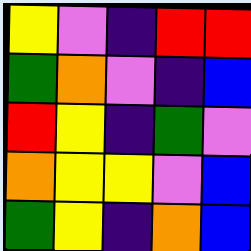[["yellow", "violet", "indigo", "red", "red"], ["green", "orange", "violet", "indigo", "blue"], ["red", "yellow", "indigo", "green", "violet"], ["orange", "yellow", "yellow", "violet", "blue"], ["green", "yellow", "indigo", "orange", "blue"]]